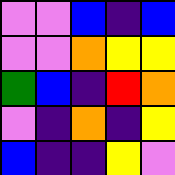[["violet", "violet", "blue", "indigo", "blue"], ["violet", "violet", "orange", "yellow", "yellow"], ["green", "blue", "indigo", "red", "orange"], ["violet", "indigo", "orange", "indigo", "yellow"], ["blue", "indigo", "indigo", "yellow", "violet"]]